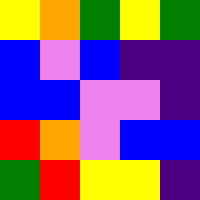[["yellow", "orange", "green", "yellow", "green"], ["blue", "violet", "blue", "indigo", "indigo"], ["blue", "blue", "violet", "violet", "indigo"], ["red", "orange", "violet", "blue", "blue"], ["green", "red", "yellow", "yellow", "indigo"]]